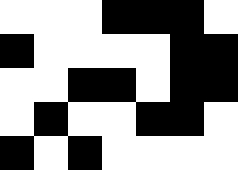[["white", "white", "white", "black", "black", "black", "white"], ["black", "white", "white", "white", "white", "black", "black"], ["white", "white", "black", "black", "white", "black", "black"], ["white", "black", "white", "white", "black", "black", "white"], ["black", "white", "black", "white", "white", "white", "white"]]